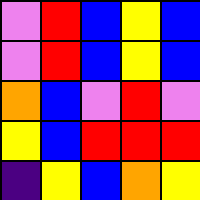[["violet", "red", "blue", "yellow", "blue"], ["violet", "red", "blue", "yellow", "blue"], ["orange", "blue", "violet", "red", "violet"], ["yellow", "blue", "red", "red", "red"], ["indigo", "yellow", "blue", "orange", "yellow"]]